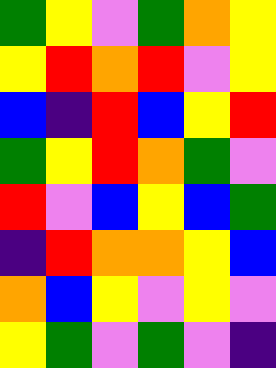[["green", "yellow", "violet", "green", "orange", "yellow"], ["yellow", "red", "orange", "red", "violet", "yellow"], ["blue", "indigo", "red", "blue", "yellow", "red"], ["green", "yellow", "red", "orange", "green", "violet"], ["red", "violet", "blue", "yellow", "blue", "green"], ["indigo", "red", "orange", "orange", "yellow", "blue"], ["orange", "blue", "yellow", "violet", "yellow", "violet"], ["yellow", "green", "violet", "green", "violet", "indigo"]]